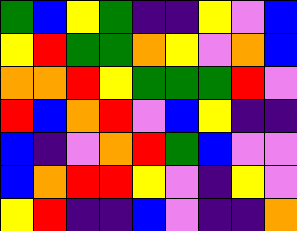[["green", "blue", "yellow", "green", "indigo", "indigo", "yellow", "violet", "blue"], ["yellow", "red", "green", "green", "orange", "yellow", "violet", "orange", "blue"], ["orange", "orange", "red", "yellow", "green", "green", "green", "red", "violet"], ["red", "blue", "orange", "red", "violet", "blue", "yellow", "indigo", "indigo"], ["blue", "indigo", "violet", "orange", "red", "green", "blue", "violet", "violet"], ["blue", "orange", "red", "red", "yellow", "violet", "indigo", "yellow", "violet"], ["yellow", "red", "indigo", "indigo", "blue", "violet", "indigo", "indigo", "orange"]]